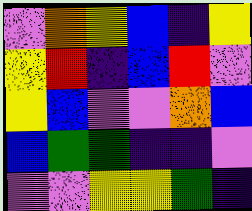[["violet", "orange", "yellow", "blue", "indigo", "yellow"], ["yellow", "red", "indigo", "blue", "red", "violet"], ["yellow", "blue", "violet", "violet", "orange", "blue"], ["blue", "green", "green", "indigo", "indigo", "violet"], ["violet", "violet", "yellow", "yellow", "green", "indigo"]]